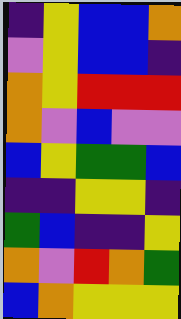[["indigo", "yellow", "blue", "blue", "orange"], ["violet", "yellow", "blue", "blue", "indigo"], ["orange", "yellow", "red", "red", "red"], ["orange", "violet", "blue", "violet", "violet"], ["blue", "yellow", "green", "green", "blue"], ["indigo", "indigo", "yellow", "yellow", "indigo"], ["green", "blue", "indigo", "indigo", "yellow"], ["orange", "violet", "red", "orange", "green"], ["blue", "orange", "yellow", "yellow", "yellow"]]